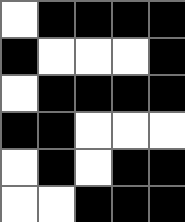[["white", "black", "black", "black", "black"], ["black", "white", "white", "white", "black"], ["white", "black", "black", "black", "black"], ["black", "black", "white", "white", "white"], ["white", "black", "white", "black", "black"], ["white", "white", "black", "black", "black"]]